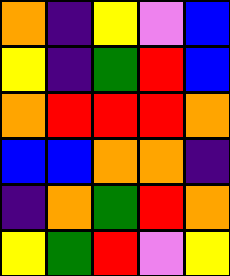[["orange", "indigo", "yellow", "violet", "blue"], ["yellow", "indigo", "green", "red", "blue"], ["orange", "red", "red", "red", "orange"], ["blue", "blue", "orange", "orange", "indigo"], ["indigo", "orange", "green", "red", "orange"], ["yellow", "green", "red", "violet", "yellow"]]